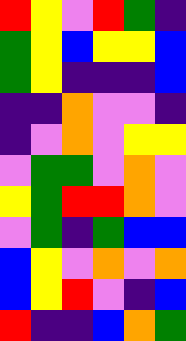[["red", "yellow", "violet", "red", "green", "indigo"], ["green", "yellow", "blue", "yellow", "yellow", "blue"], ["green", "yellow", "indigo", "indigo", "indigo", "blue"], ["indigo", "indigo", "orange", "violet", "violet", "indigo"], ["indigo", "violet", "orange", "violet", "yellow", "yellow"], ["violet", "green", "green", "violet", "orange", "violet"], ["yellow", "green", "red", "red", "orange", "violet"], ["violet", "green", "indigo", "green", "blue", "blue"], ["blue", "yellow", "violet", "orange", "violet", "orange"], ["blue", "yellow", "red", "violet", "indigo", "blue"], ["red", "indigo", "indigo", "blue", "orange", "green"]]